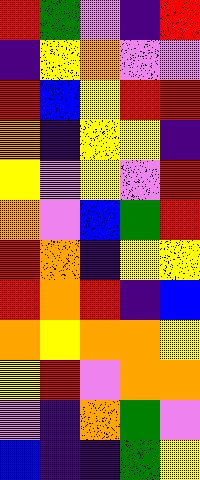[["red", "green", "violet", "indigo", "red"], ["indigo", "yellow", "orange", "violet", "violet"], ["red", "blue", "yellow", "red", "red"], ["orange", "indigo", "yellow", "yellow", "indigo"], ["yellow", "violet", "yellow", "violet", "red"], ["orange", "violet", "blue", "green", "red"], ["red", "orange", "indigo", "yellow", "yellow"], ["red", "orange", "red", "indigo", "blue"], ["orange", "yellow", "orange", "orange", "yellow"], ["yellow", "red", "violet", "orange", "orange"], ["violet", "indigo", "orange", "green", "violet"], ["blue", "indigo", "indigo", "green", "yellow"]]